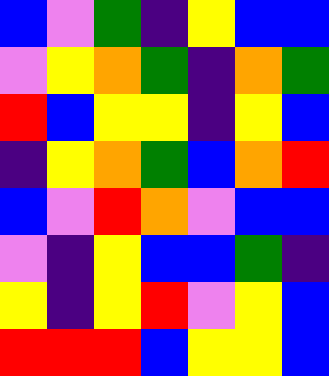[["blue", "violet", "green", "indigo", "yellow", "blue", "blue"], ["violet", "yellow", "orange", "green", "indigo", "orange", "green"], ["red", "blue", "yellow", "yellow", "indigo", "yellow", "blue"], ["indigo", "yellow", "orange", "green", "blue", "orange", "red"], ["blue", "violet", "red", "orange", "violet", "blue", "blue"], ["violet", "indigo", "yellow", "blue", "blue", "green", "indigo"], ["yellow", "indigo", "yellow", "red", "violet", "yellow", "blue"], ["red", "red", "red", "blue", "yellow", "yellow", "blue"]]